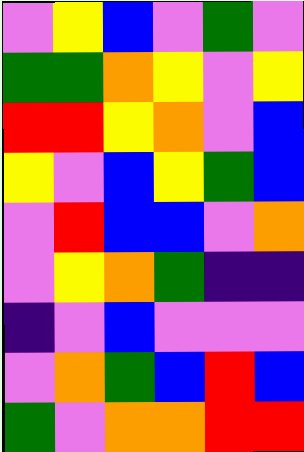[["violet", "yellow", "blue", "violet", "green", "violet"], ["green", "green", "orange", "yellow", "violet", "yellow"], ["red", "red", "yellow", "orange", "violet", "blue"], ["yellow", "violet", "blue", "yellow", "green", "blue"], ["violet", "red", "blue", "blue", "violet", "orange"], ["violet", "yellow", "orange", "green", "indigo", "indigo"], ["indigo", "violet", "blue", "violet", "violet", "violet"], ["violet", "orange", "green", "blue", "red", "blue"], ["green", "violet", "orange", "orange", "red", "red"]]